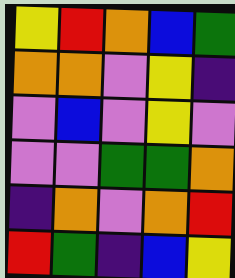[["yellow", "red", "orange", "blue", "green"], ["orange", "orange", "violet", "yellow", "indigo"], ["violet", "blue", "violet", "yellow", "violet"], ["violet", "violet", "green", "green", "orange"], ["indigo", "orange", "violet", "orange", "red"], ["red", "green", "indigo", "blue", "yellow"]]